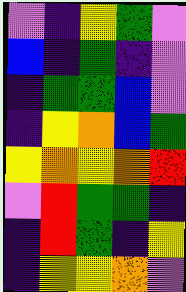[["violet", "indigo", "yellow", "green", "violet"], ["blue", "indigo", "green", "indigo", "violet"], ["indigo", "green", "green", "blue", "violet"], ["indigo", "yellow", "orange", "blue", "green"], ["yellow", "orange", "yellow", "orange", "red"], ["violet", "red", "green", "green", "indigo"], ["indigo", "red", "green", "indigo", "yellow"], ["indigo", "yellow", "yellow", "orange", "violet"]]